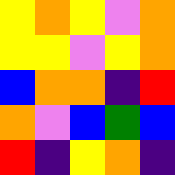[["yellow", "orange", "yellow", "violet", "orange"], ["yellow", "yellow", "violet", "yellow", "orange"], ["blue", "orange", "orange", "indigo", "red"], ["orange", "violet", "blue", "green", "blue"], ["red", "indigo", "yellow", "orange", "indigo"]]